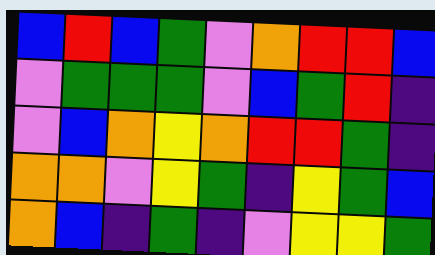[["blue", "red", "blue", "green", "violet", "orange", "red", "red", "blue"], ["violet", "green", "green", "green", "violet", "blue", "green", "red", "indigo"], ["violet", "blue", "orange", "yellow", "orange", "red", "red", "green", "indigo"], ["orange", "orange", "violet", "yellow", "green", "indigo", "yellow", "green", "blue"], ["orange", "blue", "indigo", "green", "indigo", "violet", "yellow", "yellow", "green"]]